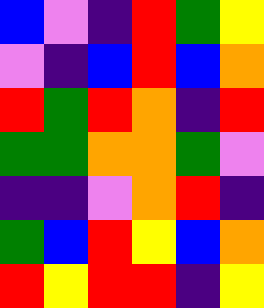[["blue", "violet", "indigo", "red", "green", "yellow"], ["violet", "indigo", "blue", "red", "blue", "orange"], ["red", "green", "red", "orange", "indigo", "red"], ["green", "green", "orange", "orange", "green", "violet"], ["indigo", "indigo", "violet", "orange", "red", "indigo"], ["green", "blue", "red", "yellow", "blue", "orange"], ["red", "yellow", "red", "red", "indigo", "yellow"]]